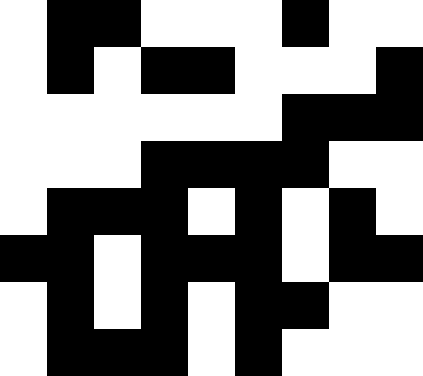[["white", "black", "black", "white", "white", "white", "black", "white", "white"], ["white", "black", "white", "black", "black", "white", "white", "white", "black"], ["white", "white", "white", "white", "white", "white", "black", "black", "black"], ["white", "white", "white", "black", "black", "black", "black", "white", "white"], ["white", "black", "black", "black", "white", "black", "white", "black", "white"], ["black", "black", "white", "black", "black", "black", "white", "black", "black"], ["white", "black", "white", "black", "white", "black", "black", "white", "white"], ["white", "black", "black", "black", "white", "black", "white", "white", "white"]]